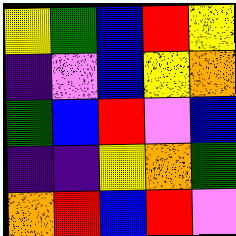[["yellow", "green", "blue", "red", "yellow"], ["indigo", "violet", "blue", "yellow", "orange"], ["green", "blue", "red", "violet", "blue"], ["indigo", "indigo", "yellow", "orange", "green"], ["orange", "red", "blue", "red", "violet"]]